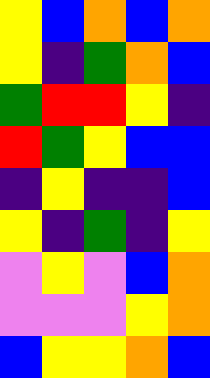[["yellow", "blue", "orange", "blue", "orange"], ["yellow", "indigo", "green", "orange", "blue"], ["green", "red", "red", "yellow", "indigo"], ["red", "green", "yellow", "blue", "blue"], ["indigo", "yellow", "indigo", "indigo", "blue"], ["yellow", "indigo", "green", "indigo", "yellow"], ["violet", "yellow", "violet", "blue", "orange"], ["violet", "violet", "violet", "yellow", "orange"], ["blue", "yellow", "yellow", "orange", "blue"]]